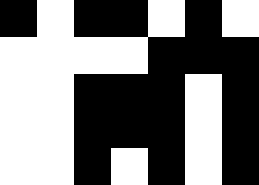[["black", "white", "black", "black", "white", "black", "white"], ["white", "white", "white", "white", "black", "black", "black"], ["white", "white", "black", "black", "black", "white", "black"], ["white", "white", "black", "black", "black", "white", "black"], ["white", "white", "black", "white", "black", "white", "black"]]